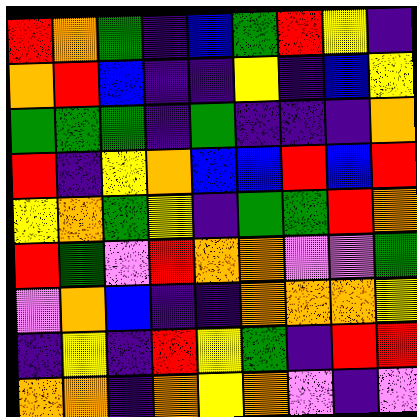[["red", "orange", "green", "indigo", "blue", "green", "red", "yellow", "indigo"], ["orange", "red", "blue", "indigo", "indigo", "yellow", "indigo", "blue", "yellow"], ["green", "green", "green", "indigo", "green", "indigo", "indigo", "indigo", "orange"], ["red", "indigo", "yellow", "orange", "blue", "blue", "red", "blue", "red"], ["yellow", "orange", "green", "yellow", "indigo", "green", "green", "red", "orange"], ["red", "green", "violet", "red", "orange", "orange", "violet", "violet", "green"], ["violet", "orange", "blue", "indigo", "indigo", "orange", "orange", "orange", "yellow"], ["indigo", "yellow", "indigo", "red", "yellow", "green", "indigo", "red", "red"], ["orange", "orange", "indigo", "orange", "yellow", "orange", "violet", "indigo", "violet"]]